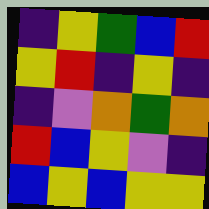[["indigo", "yellow", "green", "blue", "red"], ["yellow", "red", "indigo", "yellow", "indigo"], ["indigo", "violet", "orange", "green", "orange"], ["red", "blue", "yellow", "violet", "indigo"], ["blue", "yellow", "blue", "yellow", "yellow"]]